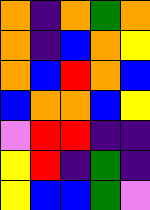[["orange", "indigo", "orange", "green", "orange"], ["orange", "indigo", "blue", "orange", "yellow"], ["orange", "blue", "red", "orange", "blue"], ["blue", "orange", "orange", "blue", "yellow"], ["violet", "red", "red", "indigo", "indigo"], ["yellow", "red", "indigo", "green", "indigo"], ["yellow", "blue", "blue", "green", "violet"]]